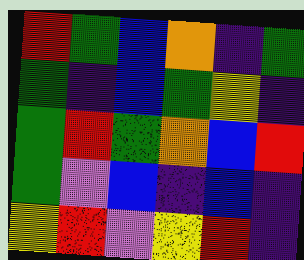[["red", "green", "blue", "orange", "indigo", "green"], ["green", "indigo", "blue", "green", "yellow", "indigo"], ["green", "red", "green", "orange", "blue", "red"], ["green", "violet", "blue", "indigo", "blue", "indigo"], ["yellow", "red", "violet", "yellow", "red", "indigo"]]